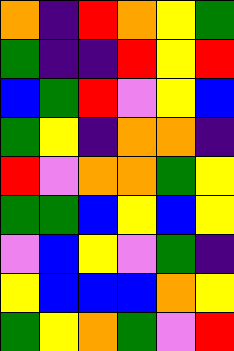[["orange", "indigo", "red", "orange", "yellow", "green"], ["green", "indigo", "indigo", "red", "yellow", "red"], ["blue", "green", "red", "violet", "yellow", "blue"], ["green", "yellow", "indigo", "orange", "orange", "indigo"], ["red", "violet", "orange", "orange", "green", "yellow"], ["green", "green", "blue", "yellow", "blue", "yellow"], ["violet", "blue", "yellow", "violet", "green", "indigo"], ["yellow", "blue", "blue", "blue", "orange", "yellow"], ["green", "yellow", "orange", "green", "violet", "red"]]